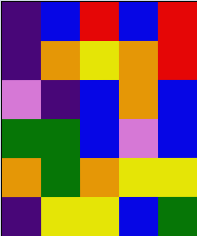[["indigo", "blue", "red", "blue", "red"], ["indigo", "orange", "yellow", "orange", "red"], ["violet", "indigo", "blue", "orange", "blue"], ["green", "green", "blue", "violet", "blue"], ["orange", "green", "orange", "yellow", "yellow"], ["indigo", "yellow", "yellow", "blue", "green"]]